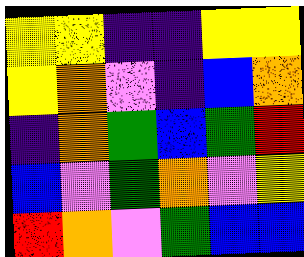[["yellow", "yellow", "indigo", "indigo", "yellow", "yellow"], ["yellow", "orange", "violet", "indigo", "blue", "orange"], ["indigo", "orange", "green", "blue", "green", "red"], ["blue", "violet", "green", "orange", "violet", "yellow"], ["red", "orange", "violet", "green", "blue", "blue"]]